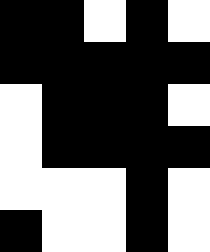[["black", "black", "white", "black", "white"], ["black", "black", "black", "black", "black"], ["white", "black", "black", "black", "white"], ["white", "black", "black", "black", "black"], ["white", "white", "white", "black", "white"], ["black", "white", "white", "black", "white"]]